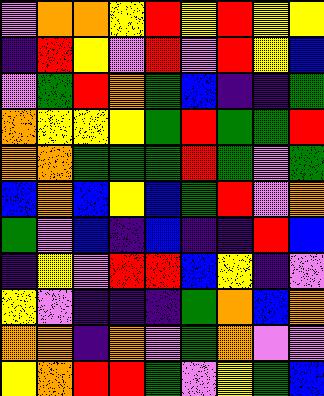[["violet", "orange", "orange", "yellow", "red", "yellow", "red", "yellow", "yellow"], ["indigo", "red", "yellow", "violet", "red", "violet", "red", "yellow", "blue"], ["violet", "green", "red", "orange", "green", "blue", "indigo", "indigo", "green"], ["orange", "yellow", "yellow", "yellow", "green", "red", "green", "green", "red"], ["orange", "orange", "green", "green", "green", "red", "green", "violet", "green"], ["blue", "orange", "blue", "yellow", "blue", "green", "red", "violet", "orange"], ["green", "violet", "blue", "indigo", "blue", "indigo", "indigo", "red", "blue"], ["indigo", "yellow", "violet", "red", "red", "blue", "yellow", "indigo", "violet"], ["yellow", "violet", "indigo", "indigo", "indigo", "green", "orange", "blue", "orange"], ["orange", "orange", "indigo", "orange", "violet", "green", "orange", "violet", "violet"], ["yellow", "orange", "red", "red", "green", "violet", "yellow", "green", "blue"]]